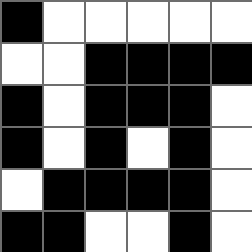[["black", "white", "white", "white", "white", "white"], ["white", "white", "black", "black", "black", "black"], ["black", "white", "black", "black", "black", "white"], ["black", "white", "black", "white", "black", "white"], ["white", "black", "black", "black", "black", "white"], ["black", "black", "white", "white", "black", "white"]]